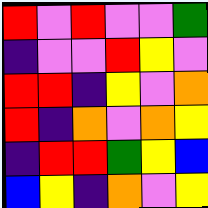[["red", "violet", "red", "violet", "violet", "green"], ["indigo", "violet", "violet", "red", "yellow", "violet"], ["red", "red", "indigo", "yellow", "violet", "orange"], ["red", "indigo", "orange", "violet", "orange", "yellow"], ["indigo", "red", "red", "green", "yellow", "blue"], ["blue", "yellow", "indigo", "orange", "violet", "yellow"]]